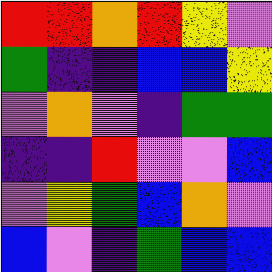[["red", "red", "orange", "red", "yellow", "violet"], ["green", "indigo", "indigo", "blue", "blue", "yellow"], ["violet", "orange", "violet", "indigo", "green", "green"], ["indigo", "indigo", "red", "violet", "violet", "blue"], ["violet", "yellow", "green", "blue", "orange", "violet"], ["blue", "violet", "indigo", "green", "blue", "blue"]]